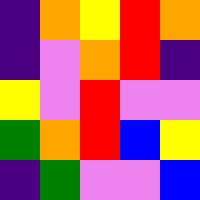[["indigo", "orange", "yellow", "red", "orange"], ["indigo", "violet", "orange", "red", "indigo"], ["yellow", "violet", "red", "violet", "violet"], ["green", "orange", "red", "blue", "yellow"], ["indigo", "green", "violet", "violet", "blue"]]